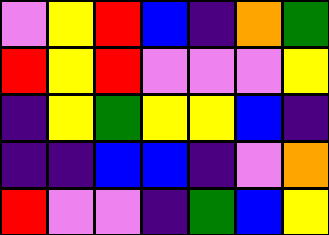[["violet", "yellow", "red", "blue", "indigo", "orange", "green"], ["red", "yellow", "red", "violet", "violet", "violet", "yellow"], ["indigo", "yellow", "green", "yellow", "yellow", "blue", "indigo"], ["indigo", "indigo", "blue", "blue", "indigo", "violet", "orange"], ["red", "violet", "violet", "indigo", "green", "blue", "yellow"]]